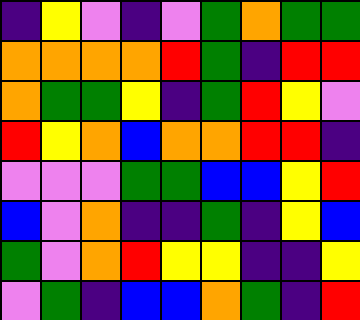[["indigo", "yellow", "violet", "indigo", "violet", "green", "orange", "green", "green"], ["orange", "orange", "orange", "orange", "red", "green", "indigo", "red", "red"], ["orange", "green", "green", "yellow", "indigo", "green", "red", "yellow", "violet"], ["red", "yellow", "orange", "blue", "orange", "orange", "red", "red", "indigo"], ["violet", "violet", "violet", "green", "green", "blue", "blue", "yellow", "red"], ["blue", "violet", "orange", "indigo", "indigo", "green", "indigo", "yellow", "blue"], ["green", "violet", "orange", "red", "yellow", "yellow", "indigo", "indigo", "yellow"], ["violet", "green", "indigo", "blue", "blue", "orange", "green", "indigo", "red"]]